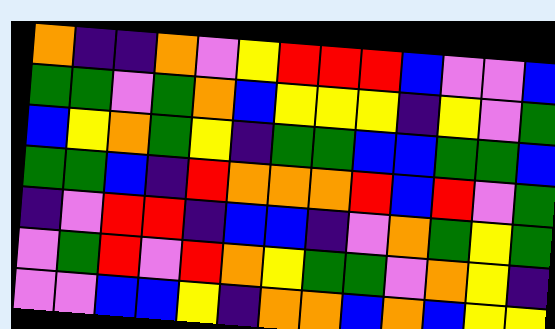[["orange", "indigo", "indigo", "orange", "violet", "yellow", "red", "red", "red", "blue", "violet", "violet", "blue"], ["green", "green", "violet", "green", "orange", "blue", "yellow", "yellow", "yellow", "indigo", "yellow", "violet", "green"], ["blue", "yellow", "orange", "green", "yellow", "indigo", "green", "green", "blue", "blue", "green", "green", "blue"], ["green", "green", "blue", "indigo", "red", "orange", "orange", "orange", "red", "blue", "red", "violet", "green"], ["indigo", "violet", "red", "red", "indigo", "blue", "blue", "indigo", "violet", "orange", "green", "yellow", "green"], ["violet", "green", "red", "violet", "red", "orange", "yellow", "green", "green", "violet", "orange", "yellow", "indigo"], ["violet", "violet", "blue", "blue", "yellow", "indigo", "orange", "orange", "blue", "orange", "blue", "yellow", "yellow"]]